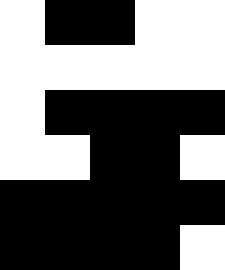[["white", "black", "black", "white", "white"], ["white", "white", "white", "white", "white"], ["white", "black", "black", "black", "black"], ["white", "white", "black", "black", "white"], ["black", "black", "black", "black", "black"], ["black", "black", "black", "black", "white"]]